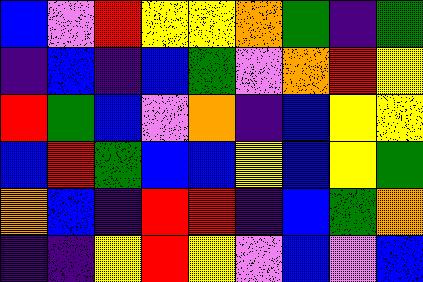[["blue", "violet", "red", "yellow", "yellow", "orange", "green", "indigo", "green"], ["indigo", "blue", "indigo", "blue", "green", "violet", "orange", "red", "yellow"], ["red", "green", "blue", "violet", "orange", "indigo", "blue", "yellow", "yellow"], ["blue", "red", "green", "blue", "blue", "yellow", "blue", "yellow", "green"], ["orange", "blue", "indigo", "red", "red", "indigo", "blue", "green", "orange"], ["indigo", "indigo", "yellow", "red", "yellow", "violet", "blue", "violet", "blue"]]